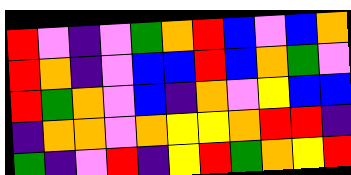[["red", "violet", "indigo", "violet", "green", "orange", "red", "blue", "violet", "blue", "orange"], ["red", "orange", "indigo", "violet", "blue", "blue", "red", "blue", "orange", "green", "violet"], ["red", "green", "orange", "violet", "blue", "indigo", "orange", "violet", "yellow", "blue", "blue"], ["indigo", "orange", "orange", "violet", "orange", "yellow", "yellow", "orange", "red", "red", "indigo"], ["green", "indigo", "violet", "red", "indigo", "yellow", "red", "green", "orange", "yellow", "red"]]